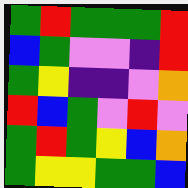[["green", "red", "green", "green", "green", "red"], ["blue", "green", "violet", "violet", "indigo", "red"], ["green", "yellow", "indigo", "indigo", "violet", "orange"], ["red", "blue", "green", "violet", "red", "violet"], ["green", "red", "green", "yellow", "blue", "orange"], ["green", "yellow", "yellow", "green", "green", "blue"]]